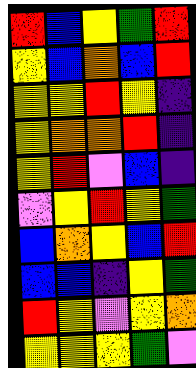[["red", "blue", "yellow", "green", "red"], ["yellow", "blue", "orange", "blue", "red"], ["yellow", "yellow", "red", "yellow", "indigo"], ["yellow", "orange", "orange", "red", "indigo"], ["yellow", "red", "violet", "blue", "indigo"], ["violet", "yellow", "red", "yellow", "green"], ["blue", "orange", "yellow", "blue", "red"], ["blue", "blue", "indigo", "yellow", "green"], ["red", "yellow", "violet", "yellow", "orange"], ["yellow", "yellow", "yellow", "green", "violet"]]